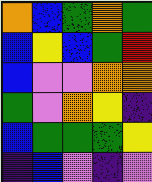[["orange", "blue", "green", "orange", "green"], ["blue", "yellow", "blue", "green", "red"], ["blue", "violet", "violet", "orange", "orange"], ["green", "violet", "orange", "yellow", "indigo"], ["blue", "green", "green", "green", "yellow"], ["indigo", "blue", "violet", "indigo", "violet"]]